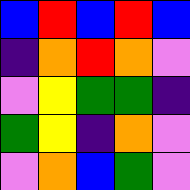[["blue", "red", "blue", "red", "blue"], ["indigo", "orange", "red", "orange", "violet"], ["violet", "yellow", "green", "green", "indigo"], ["green", "yellow", "indigo", "orange", "violet"], ["violet", "orange", "blue", "green", "violet"]]